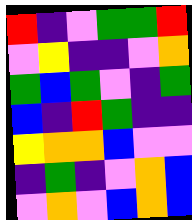[["red", "indigo", "violet", "green", "green", "red"], ["violet", "yellow", "indigo", "indigo", "violet", "orange"], ["green", "blue", "green", "violet", "indigo", "green"], ["blue", "indigo", "red", "green", "indigo", "indigo"], ["yellow", "orange", "orange", "blue", "violet", "violet"], ["indigo", "green", "indigo", "violet", "orange", "blue"], ["violet", "orange", "violet", "blue", "orange", "blue"]]